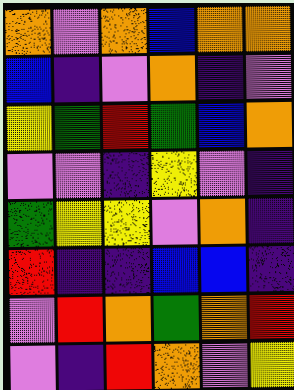[["orange", "violet", "orange", "blue", "orange", "orange"], ["blue", "indigo", "violet", "orange", "indigo", "violet"], ["yellow", "green", "red", "green", "blue", "orange"], ["violet", "violet", "indigo", "yellow", "violet", "indigo"], ["green", "yellow", "yellow", "violet", "orange", "indigo"], ["red", "indigo", "indigo", "blue", "blue", "indigo"], ["violet", "red", "orange", "green", "orange", "red"], ["violet", "indigo", "red", "orange", "violet", "yellow"]]